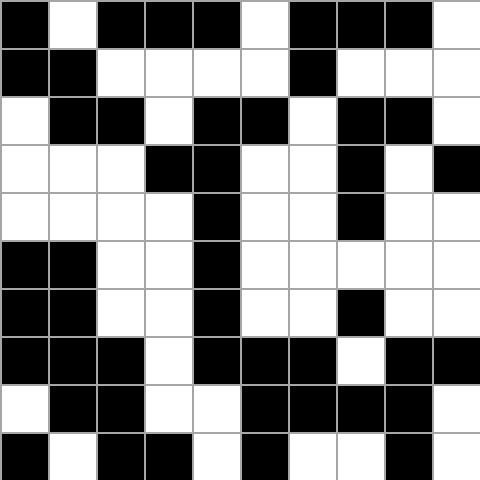[["black", "white", "black", "black", "black", "white", "black", "black", "black", "white"], ["black", "black", "white", "white", "white", "white", "black", "white", "white", "white"], ["white", "black", "black", "white", "black", "black", "white", "black", "black", "white"], ["white", "white", "white", "black", "black", "white", "white", "black", "white", "black"], ["white", "white", "white", "white", "black", "white", "white", "black", "white", "white"], ["black", "black", "white", "white", "black", "white", "white", "white", "white", "white"], ["black", "black", "white", "white", "black", "white", "white", "black", "white", "white"], ["black", "black", "black", "white", "black", "black", "black", "white", "black", "black"], ["white", "black", "black", "white", "white", "black", "black", "black", "black", "white"], ["black", "white", "black", "black", "white", "black", "white", "white", "black", "white"]]